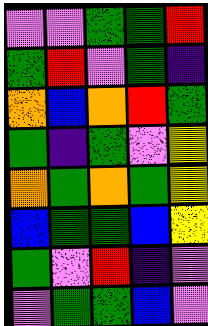[["violet", "violet", "green", "green", "red"], ["green", "red", "violet", "green", "indigo"], ["orange", "blue", "orange", "red", "green"], ["green", "indigo", "green", "violet", "yellow"], ["orange", "green", "orange", "green", "yellow"], ["blue", "green", "green", "blue", "yellow"], ["green", "violet", "red", "indigo", "violet"], ["violet", "green", "green", "blue", "violet"]]